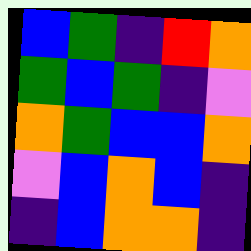[["blue", "green", "indigo", "red", "orange"], ["green", "blue", "green", "indigo", "violet"], ["orange", "green", "blue", "blue", "orange"], ["violet", "blue", "orange", "blue", "indigo"], ["indigo", "blue", "orange", "orange", "indigo"]]